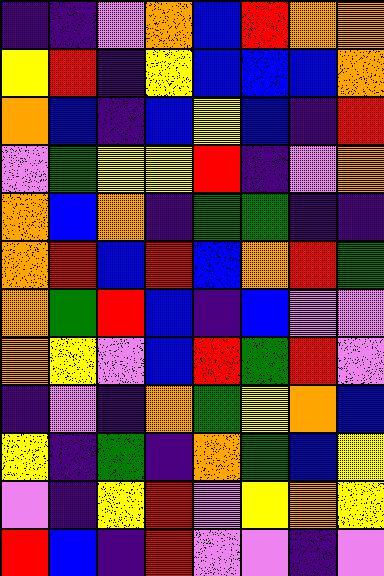[["indigo", "indigo", "violet", "orange", "blue", "red", "orange", "orange"], ["yellow", "red", "indigo", "yellow", "blue", "blue", "blue", "orange"], ["orange", "blue", "indigo", "blue", "yellow", "blue", "indigo", "red"], ["violet", "green", "yellow", "yellow", "red", "indigo", "violet", "orange"], ["orange", "blue", "orange", "indigo", "green", "green", "indigo", "indigo"], ["orange", "red", "blue", "red", "blue", "orange", "red", "green"], ["orange", "green", "red", "blue", "indigo", "blue", "violet", "violet"], ["orange", "yellow", "violet", "blue", "red", "green", "red", "violet"], ["indigo", "violet", "indigo", "orange", "green", "yellow", "orange", "blue"], ["yellow", "indigo", "green", "indigo", "orange", "green", "blue", "yellow"], ["violet", "indigo", "yellow", "red", "violet", "yellow", "orange", "yellow"], ["red", "blue", "indigo", "red", "violet", "violet", "indigo", "violet"]]